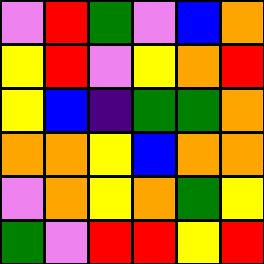[["violet", "red", "green", "violet", "blue", "orange"], ["yellow", "red", "violet", "yellow", "orange", "red"], ["yellow", "blue", "indigo", "green", "green", "orange"], ["orange", "orange", "yellow", "blue", "orange", "orange"], ["violet", "orange", "yellow", "orange", "green", "yellow"], ["green", "violet", "red", "red", "yellow", "red"]]